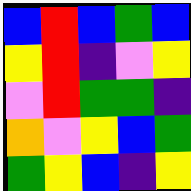[["blue", "red", "blue", "green", "blue"], ["yellow", "red", "indigo", "violet", "yellow"], ["violet", "red", "green", "green", "indigo"], ["orange", "violet", "yellow", "blue", "green"], ["green", "yellow", "blue", "indigo", "yellow"]]